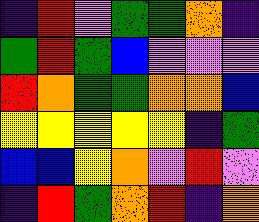[["indigo", "red", "violet", "green", "green", "orange", "indigo"], ["green", "red", "green", "blue", "violet", "violet", "violet"], ["red", "orange", "green", "green", "orange", "orange", "blue"], ["yellow", "yellow", "yellow", "yellow", "yellow", "indigo", "green"], ["blue", "blue", "yellow", "orange", "violet", "red", "violet"], ["indigo", "red", "green", "orange", "red", "indigo", "orange"]]